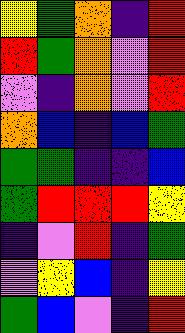[["yellow", "green", "orange", "indigo", "red"], ["red", "green", "orange", "violet", "red"], ["violet", "indigo", "orange", "violet", "red"], ["orange", "blue", "indigo", "blue", "green"], ["green", "green", "indigo", "indigo", "blue"], ["green", "red", "red", "red", "yellow"], ["indigo", "violet", "red", "indigo", "green"], ["violet", "yellow", "blue", "indigo", "yellow"], ["green", "blue", "violet", "indigo", "red"]]